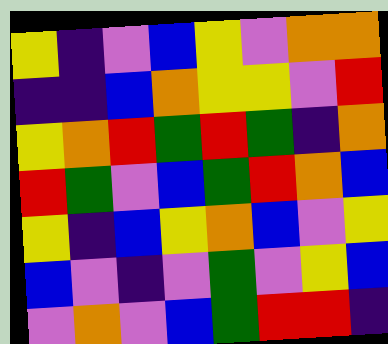[["yellow", "indigo", "violet", "blue", "yellow", "violet", "orange", "orange"], ["indigo", "indigo", "blue", "orange", "yellow", "yellow", "violet", "red"], ["yellow", "orange", "red", "green", "red", "green", "indigo", "orange"], ["red", "green", "violet", "blue", "green", "red", "orange", "blue"], ["yellow", "indigo", "blue", "yellow", "orange", "blue", "violet", "yellow"], ["blue", "violet", "indigo", "violet", "green", "violet", "yellow", "blue"], ["violet", "orange", "violet", "blue", "green", "red", "red", "indigo"]]